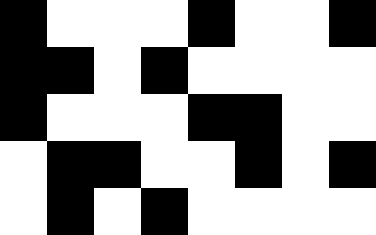[["black", "white", "white", "white", "black", "white", "white", "black"], ["black", "black", "white", "black", "white", "white", "white", "white"], ["black", "white", "white", "white", "black", "black", "white", "white"], ["white", "black", "black", "white", "white", "black", "white", "black"], ["white", "black", "white", "black", "white", "white", "white", "white"]]